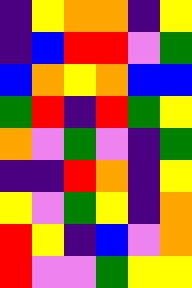[["indigo", "yellow", "orange", "orange", "indigo", "yellow"], ["indigo", "blue", "red", "red", "violet", "green"], ["blue", "orange", "yellow", "orange", "blue", "blue"], ["green", "red", "indigo", "red", "green", "yellow"], ["orange", "violet", "green", "violet", "indigo", "green"], ["indigo", "indigo", "red", "orange", "indigo", "yellow"], ["yellow", "violet", "green", "yellow", "indigo", "orange"], ["red", "yellow", "indigo", "blue", "violet", "orange"], ["red", "violet", "violet", "green", "yellow", "yellow"]]